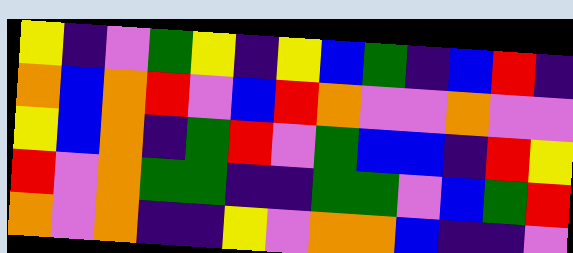[["yellow", "indigo", "violet", "green", "yellow", "indigo", "yellow", "blue", "green", "indigo", "blue", "red", "indigo"], ["orange", "blue", "orange", "red", "violet", "blue", "red", "orange", "violet", "violet", "orange", "violet", "violet"], ["yellow", "blue", "orange", "indigo", "green", "red", "violet", "green", "blue", "blue", "indigo", "red", "yellow"], ["red", "violet", "orange", "green", "green", "indigo", "indigo", "green", "green", "violet", "blue", "green", "red"], ["orange", "violet", "orange", "indigo", "indigo", "yellow", "violet", "orange", "orange", "blue", "indigo", "indigo", "violet"]]